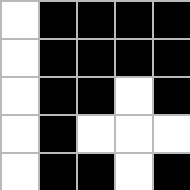[["white", "black", "black", "black", "black"], ["white", "black", "black", "black", "black"], ["white", "black", "black", "white", "black"], ["white", "black", "white", "white", "white"], ["white", "black", "black", "white", "black"]]